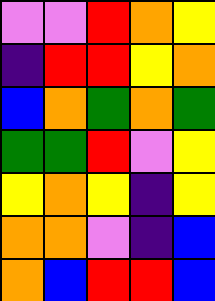[["violet", "violet", "red", "orange", "yellow"], ["indigo", "red", "red", "yellow", "orange"], ["blue", "orange", "green", "orange", "green"], ["green", "green", "red", "violet", "yellow"], ["yellow", "orange", "yellow", "indigo", "yellow"], ["orange", "orange", "violet", "indigo", "blue"], ["orange", "blue", "red", "red", "blue"]]